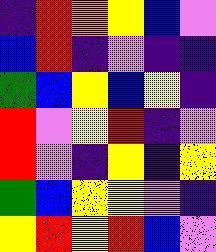[["indigo", "red", "orange", "yellow", "blue", "violet"], ["blue", "red", "indigo", "violet", "indigo", "indigo"], ["green", "blue", "yellow", "blue", "yellow", "indigo"], ["red", "violet", "yellow", "red", "indigo", "violet"], ["red", "violet", "indigo", "yellow", "indigo", "yellow"], ["green", "blue", "yellow", "yellow", "violet", "indigo"], ["yellow", "red", "yellow", "red", "blue", "violet"]]